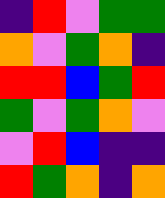[["indigo", "red", "violet", "green", "green"], ["orange", "violet", "green", "orange", "indigo"], ["red", "red", "blue", "green", "red"], ["green", "violet", "green", "orange", "violet"], ["violet", "red", "blue", "indigo", "indigo"], ["red", "green", "orange", "indigo", "orange"]]